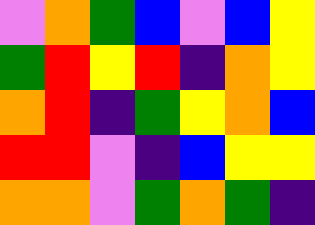[["violet", "orange", "green", "blue", "violet", "blue", "yellow"], ["green", "red", "yellow", "red", "indigo", "orange", "yellow"], ["orange", "red", "indigo", "green", "yellow", "orange", "blue"], ["red", "red", "violet", "indigo", "blue", "yellow", "yellow"], ["orange", "orange", "violet", "green", "orange", "green", "indigo"]]